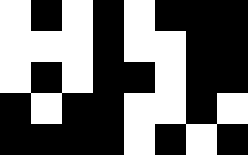[["white", "black", "white", "black", "white", "black", "black", "black"], ["white", "white", "white", "black", "white", "white", "black", "black"], ["white", "black", "white", "black", "black", "white", "black", "black"], ["black", "white", "black", "black", "white", "white", "black", "white"], ["black", "black", "black", "black", "white", "black", "white", "black"]]